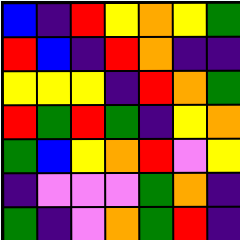[["blue", "indigo", "red", "yellow", "orange", "yellow", "green"], ["red", "blue", "indigo", "red", "orange", "indigo", "indigo"], ["yellow", "yellow", "yellow", "indigo", "red", "orange", "green"], ["red", "green", "red", "green", "indigo", "yellow", "orange"], ["green", "blue", "yellow", "orange", "red", "violet", "yellow"], ["indigo", "violet", "violet", "violet", "green", "orange", "indigo"], ["green", "indigo", "violet", "orange", "green", "red", "indigo"]]